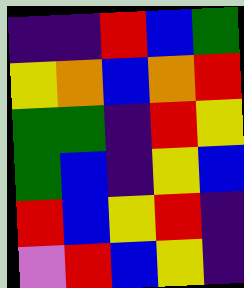[["indigo", "indigo", "red", "blue", "green"], ["yellow", "orange", "blue", "orange", "red"], ["green", "green", "indigo", "red", "yellow"], ["green", "blue", "indigo", "yellow", "blue"], ["red", "blue", "yellow", "red", "indigo"], ["violet", "red", "blue", "yellow", "indigo"]]